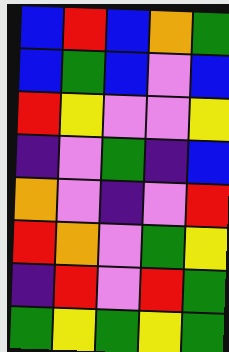[["blue", "red", "blue", "orange", "green"], ["blue", "green", "blue", "violet", "blue"], ["red", "yellow", "violet", "violet", "yellow"], ["indigo", "violet", "green", "indigo", "blue"], ["orange", "violet", "indigo", "violet", "red"], ["red", "orange", "violet", "green", "yellow"], ["indigo", "red", "violet", "red", "green"], ["green", "yellow", "green", "yellow", "green"]]